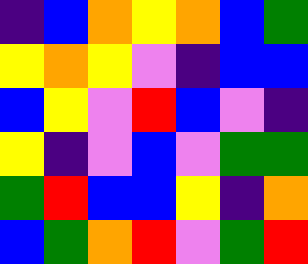[["indigo", "blue", "orange", "yellow", "orange", "blue", "green"], ["yellow", "orange", "yellow", "violet", "indigo", "blue", "blue"], ["blue", "yellow", "violet", "red", "blue", "violet", "indigo"], ["yellow", "indigo", "violet", "blue", "violet", "green", "green"], ["green", "red", "blue", "blue", "yellow", "indigo", "orange"], ["blue", "green", "orange", "red", "violet", "green", "red"]]